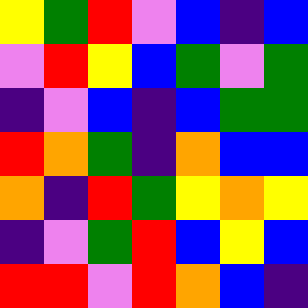[["yellow", "green", "red", "violet", "blue", "indigo", "blue"], ["violet", "red", "yellow", "blue", "green", "violet", "green"], ["indigo", "violet", "blue", "indigo", "blue", "green", "green"], ["red", "orange", "green", "indigo", "orange", "blue", "blue"], ["orange", "indigo", "red", "green", "yellow", "orange", "yellow"], ["indigo", "violet", "green", "red", "blue", "yellow", "blue"], ["red", "red", "violet", "red", "orange", "blue", "indigo"]]